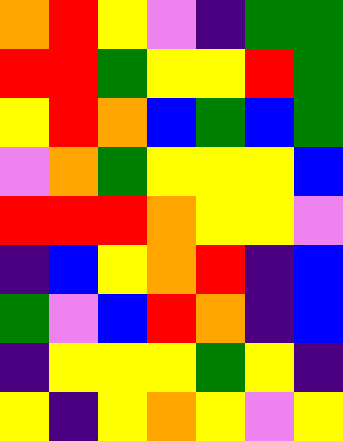[["orange", "red", "yellow", "violet", "indigo", "green", "green"], ["red", "red", "green", "yellow", "yellow", "red", "green"], ["yellow", "red", "orange", "blue", "green", "blue", "green"], ["violet", "orange", "green", "yellow", "yellow", "yellow", "blue"], ["red", "red", "red", "orange", "yellow", "yellow", "violet"], ["indigo", "blue", "yellow", "orange", "red", "indigo", "blue"], ["green", "violet", "blue", "red", "orange", "indigo", "blue"], ["indigo", "yellow", "yellow", "yellow", "green", "yellow", "indigo"], ["yellow", "indigo", "yellow", "orange", "yellow", "violet", "yellow"]]